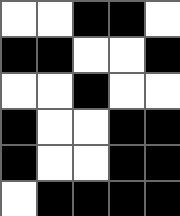[["white", "white", "black", "black", "white"], ["black", "black", "white", "white", "black"], ["white", "white", "black", "white", "white"], ["black", "white", "white", "black", "black"], ["black", "white", "white", "black", "black"], ["white", "black", "black", "black", "black"]]